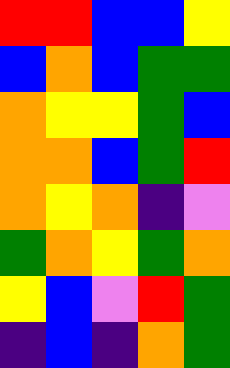[["red", "red", "blue", "blue", "yellow"], ["blue", "orange", "blue", "green", "green"], ["orange", "yellow", "yellow", "green", "blue"], ["orange", "orange", "blue", "green", "red"], ["orange", "yellow", "orange", "indigo", "violet"], ["green", "orange", "yellow", "green", "orange"], ["yellow", "blue", "violet", "red", "green"], ["indigo", "blue", "indigo", "orange", "green"]]